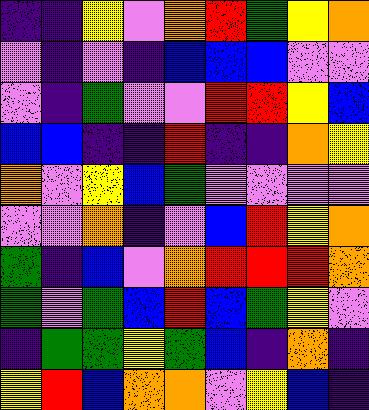[["indigo", "indigo", "yellow", "violet", "orange", "red", "green", "yellow", "orange"], ["violet", "indigo", "violet", "indigo", "blue", "blue", "blue", "violet", "violet"], ["violet", "indigo", "green", "violet", "violet", "red", "red", "yellow", "blue"], ["blue", "blue", "indigo", "indigo", "red", "indigo", "indigo", "orange", "yellow"], ["orange", "violet", "yellow", "blue", "green", "violet", "violet", "violet", "violet"], ["violet", "violet", "orange", "indigo", "violet", "blue", "red", "yellow", "orange"], ["green", "indigo", "blue", "violet", "orange", "red", "red", "red", "orange"], ["green", "violet", "green", "blue", "red", "blue", "green", "yellow", "violet"], ["indigo", "green", "green", "yellow", "green", "blue", "indigo", "orange", "indigo"], ["yellow", "red", "blue", "orange", "orange", "violet", "yellow", "blue", "indigo"]]